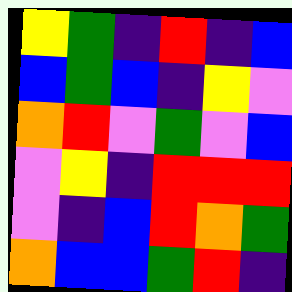[["yellow", "green", "indigo", "red", "indigo", "blue"], ["blue", "green", "blue", "indigo", "yellow", "violet"], ["orange", "red", "violet", "green", "violet", "blue"], ["violet", "yellow", "indigo", "red", "red", "red"], ["violet", "indigo", "blue", "red", "orange", "green"], ["orange", "blue", "blue", "green", "red", "indigo"]]